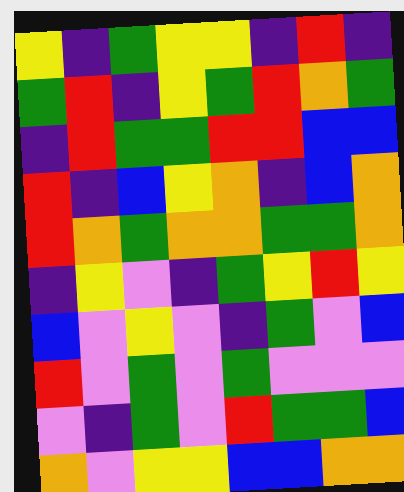[["yellow", "indigo", "green", "yellow", "yellow", "indigo", "red", "indigo"], ["green", "red", "indigo", "yellow", "green", "red", "orange", "green"], ["indigo", "red", "green", "green", "red", "red", "blue", "blue"], ["red", "indigo", "blue", "yellow", "orange", "indigo", "blue", "orange"], ["red", "orange", "green", "orange", "orange", "green", "green", "orange"], ["indigo", "yellow", "violet", "indigo", "green", "yellow", "red", "yellow"], ["blue", "violet", "yellow", "violet", "indigo", "green", "violet", "blue"], ["red", "violet", "green", "violet", "green", "violet", "violet", "violet"], ["violet", "indigo", "green", "violet", "red", "green", "green", "blue"], ["orange", "violet", "yellow", "yellow", "blue", "blue", "orange", "orange"]]